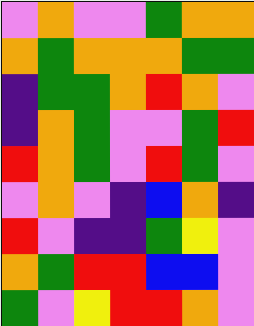[["violet", "orange", "violet", "violet", "green", "orange", "orange"], ["orange", "green", "orange", "orange", "orange", "green", "green"], ["indigo", "green", "green", "orange", "red", "orange", "violet"], ["indigo", "orange", "green", "violet", "violet", "green", "red"], ["red", "orange", "green", "violet", "red", "green", "violet"], ["violet", "orange", "violet", "indigo", "blue", "orange", "indigo"], ["red", "violet", "indigo", "indigo", "green", "yellow", "violet"], ["orange", "green", "red", "red", "blue", "blue", "violet"], ["green", "violet", "yellow", "red", "red", "orange", "violet"]]